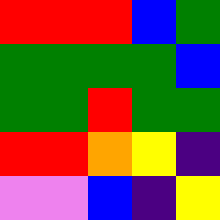[["red", "red", "red", "blue", "green"], ["green", "green", "green", "green", "blue"], ["green", "green", "red", "green", "green"], ["red", "red", "orange", "yellow", "indigo"], ["violet", "violet", "blue", "indigo", "yellow"]]